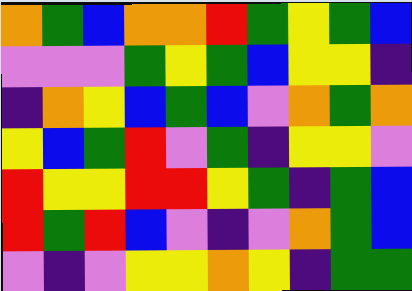[["orange", "green", "blue", "orange", "orange", "red", "green", "yellow", "green", "blue"], ["violet", "violet", "violet", "green", "yellow", "green", "blue", "yellow", "yellow", "indigo"], ["indigo", "orange", "yellow", "blue", "green", "blue", "violet", "orange", "green", "orange"], ["yellow", "blue", "green", "red", "violet", "green", "indigo", "yellow", "yellow", "violet"], ["red", "yellow", "yellow", "red", "red", "yellow", "green", "indigo", "green", "blue"], ["red", "green", "red", "blue", "violet", "indigo", "violet", "orange", "green", "blue"], ["violet", "indigo", "violet", "yellow", "yellow", "orange", "yellow", "indigo", "green", "green"]]